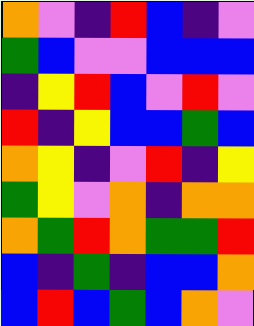[["orange", "violet", "indigo", "red", "blue", "indigo", "violet"], ["green", "blue", "violet", "violet", "blue", "blue", "blue"], ["indigo", "yellow", "red", "blue", "violet", "red", "violet"], ["red", "indigo", "yellow", "blue", "blue", "green", "blue"], ["orange", "yellow", "indigo", "violet", "red", "indigo", "yellow"], ["green", "yellow", "violet", "orange", "indigo", "orange", "orange"], ["orange", "green", "red", "orange", "green", "green", "red"], ["blue", "indigo", "green", "indigo", "blue", "blue", "orange"], ["blue", "red", "blue", "green", "blue", "orange", "violet"]]